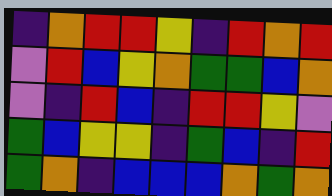[["indigo", "orange", "red", "red", "yellow", "indigo", "red", "orange", "red"], ["violet", "red", "blue", "yellow", "orange", "green", "green", "blue", "orange"], ["violet", "indigo", "red", "blue", "indigo", "red", "red", "yellow", "violet"], ["green", "blue", "yellow", "yellow", "indigo", "green", "blue", "indigo", "red"], ["green", "orange", "indigo", "blue", "blue", "blue", "orange", "green", "orange"]]